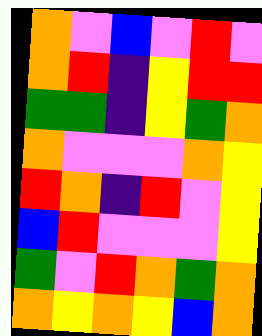[["orange", "violet", "blue", "violet", "red", "violet"], ["orange", "red", "indigo", "yellow", "red", "red"], ["green", "green", "indigo", "yellow", "green", "orange"], ["orange", "violet", "violet", "violet", "orange", "yellow"], ["red", "orange", "indigo", "red", "violet", "yellow"], ["blue", "red", "violet", "violet", "violet", "yellow"], ["green", "violet", "red", "orange", "green", "orange"], ["orange", "yellow", "orange", "yellow", "blue", "orange"]]